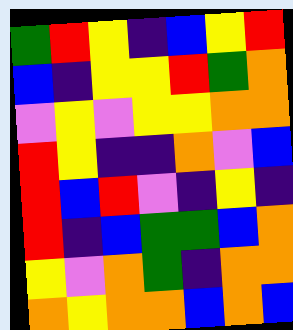[["green", "red", "yellow", "indigo", "blue", "yellow", "red"], ["blue", "indigo", "yellow", "yellow", "red", "green", "orange"], ["violet", "yellow", "violet", "yellow", "yellow", "orange", "orange"], ["red", "yellow", "indigo", "indigo", "orange", "violet", "blue"], ["red", "blue", "red", "violet", "indigo", "yellow", "indigo"], ["red", "indigo", "blue", "green", "green", "blue", "orange"], ["yellow", "violet", "orange", "green", "indigo", "orange", "orange"], ["orange", "yellow", "orange", "orange", "blue", "orange", "blue"]]